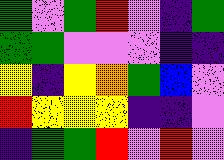[["green", "violet", "green", "red", "violet", "indigo", "green"], ["green", "green", "violet", "violet", "violet", "indigo", "indigo"], ["yellow", "indigo", "yellow", "orange", "green", "blue", "violet"], ["red", "yellow", "yellow", "yellow", "indigo", "indigo", "violet"], ["indigo", "green", "green", "red", "violet", "red", "violet"]]